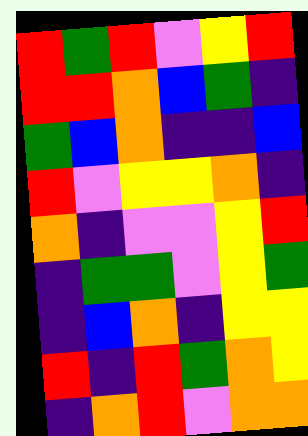[["red", "green", "red", "violet", "yellow", "red"], ["red", "red", "orange", "blue", "green", "indigo"], ["green", "blue", "orange", "indigo", "indigo", "blue"], ["red", "violet", "yellow", "yellow", "orange", "indigo"], ["orange", "indigo", "violet", "violet", "yellow", "red"], ["indigo", "green", "green", "violet", "yellow", "green"], ["indigo", "blue", "orange", "indigo", "yellow", "yellow"], ["red", "indigo", "red", "green", "orange", "yellow"], ["indigo", "orange", "red", "violet", "orange", "orange"]]